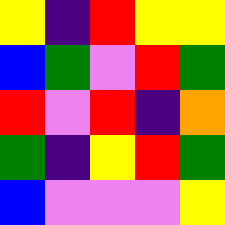[["yellow", "indigo", "red", "yellow", "yellow"], ["blue", "green", "violet", "red", "green"], ["red", "violet", "red", "indigo", "orange"], ["green", "indigo", "yellow", "red", "green"], ["blue", "violet", "violet", "violet", "yellow"]]